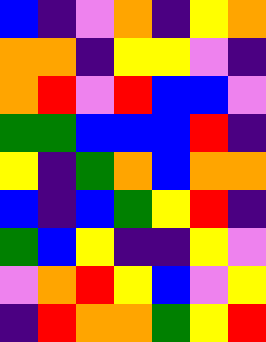[["blue", "indigo", "violet", "orange", "indigo", "yellow", "orange"], ["orange", "orange", "indigo", "yellow", "yellow", "violet", "indigo"], ["orange", "red", "violet", "red", "blue", "blue", "violet"], ["green", "green", "blue", "blue", "blue", "red", "indigo"], ["yellow", "indigo", "green", "orange", "blue", "orange", "orange"], ["blue", "indigo", "blue", "green", "yellow", "red", "indigo"], ["green", "blue", "yellow", "indigo", "indigo", "yellow", "violet"], ["violet", "orange", "red", "yellow", "blue", "violet", "yellow"], ["indigo", "red", "orange", "orange", "green", "yellow", "red"]]